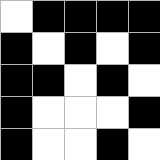[["white", "black", "black", "black", "black"], ["black", "white", "black", "white", "black"], ["black", "black", "white", "black", "white"], ["black", "white", "white", "white", "black"], ["black", "white", "white", "black", "white"]]